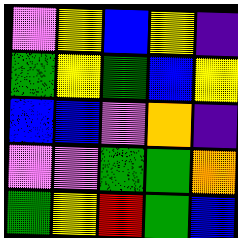[["violet", "yellow", "blue", "yellow", "indigo"], ["green", "yellow", "green", "blue", "yellow"], ["blue", "blue", "violet", "orange", "indigo"], ["violet", "violet", "green", "green", "orange"], ["green", "yellow", "red", "green", "blue"]]